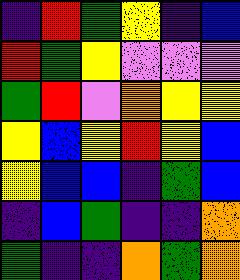[["indigo", "red", "green", "yellow", "indigo", "blue"], ["red", "green", "yellow", "violet", "violet", "violet"], ["green", "red", "violet", "orange", "yellow", "yellow"], ["yellow", "blue", "yellow", "red", "yellow", "blue"], ["yellow", "blue", "blue", "indigo", "green", "blue"], ["indigo", "blue", "green", "indigo", "indigo", "orange"], ["green", "indigo", "indigo", "orange", "green", "orange"]]